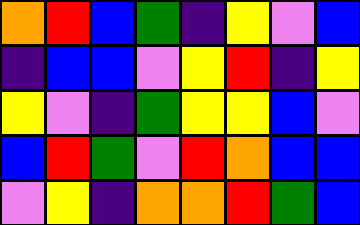[["orange", "red", "blue", "green", "indigo", "yellow", "violet", "blue"], ["indigo", "blue", "blue", "violet", "yellow", "red", "indigo", "yellow"], ["yellow", "violet", "indigo", "green", "yellow", "yellow", "blue", "violet"], ["blue", "red", "green", "violet", "red", "orange", "blue", "blue"], ["violet", "yellow", "indigo", "orange", "orange", "red", "green", "blue"]]